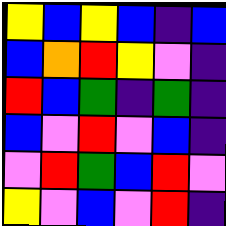[["yellow", "blue", "yellow", "blue", "indigo", "blue"], ["blue", "orange", "red", "yellow", "violet", "indigo"], ["red", "blue", "green", "indigo", "green", "indigo"], ["blue", "violet", "red", "violet", "blue", "indigo"], ["violet", "red", "green", "blue", "red", "violet"], ["yellow", "violet", "blue", "violet", "red", "indigo"]]